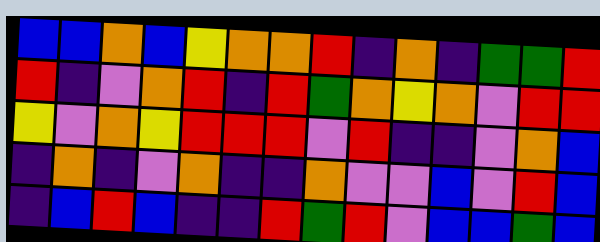[["blue", "blue", "orange", "blue", "yellow", "orange", "orange", "red", "indigo", "orange", "indigo", "green", "green", "red"], ["red", "indigo", "violet", "orange", "red", "indigo", "red", "green", "orange", "yellow", "orange", "violet", "red", "red"], ["yellow", "violet", "orange", "yellow", "red", "red", "red", "violet", "red", "indigo", "indigo", "violet", "orange", "blue"], ["indigo", "orange", "indigo", "violet", "orange", "indigo", "indigo", "orange", "violet", "violet", "blue", "violet", "red", "blue"], ["indigo", "blue", "red", "blue", "indigo", "indigo", "red", "green", "red", "violet", "blue", "blue", "green", "blue"]]